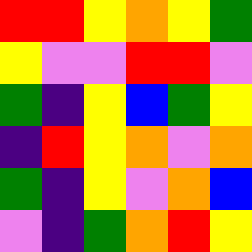[["red", "red", "yellow", "orange", "yellow", "green"], ["yellow", "violet", "violet", "red", "red", "violet"], ["green", "indigo", "yellow", "blue", "green", "yellow"], ["indigo", "red", "yellow", "orange", "violet", "orange"], ["green", "indigo", "yellow", "violet", "orange", "blue"], ["violet", "indigo", "green", "orange", "red", "yellow"]]